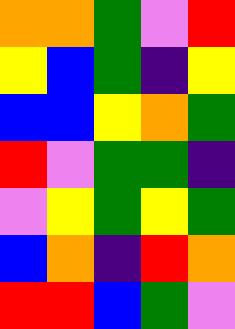[["orange", "orange", "green", "violet", "red"], ["yellow", "blue", "green", "indigo", "yellow"], ["blue", "blue", "yellow", "orange", "green"], ["red", "violet", "green", "green", "indigo"], ["violet", "yellow", "green", "yellow", "green"], ["blue", "orange", "indigo", "red", "orange"], ["red", "red", "blue", "green", "violet"]]